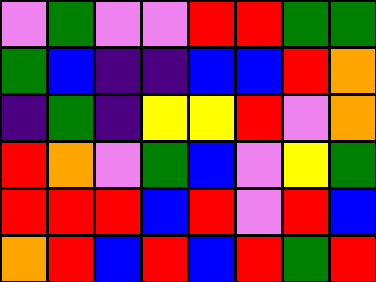[["violet", "green", "violet", "violet", "red", "red", "green", "green"], ["green", "blue", "indigo", "indigo", "blue", "blue", "red", "orange"], ["indigo", "green", "indigo", "yellow", "yellow", "red", "violet", "orange"], ["red", "orange", "violet", "green", "blue", "violet", "yellow", "green"], ["red", "red", "red", "blue", "red", "violet", "red", "blue"], ["orange", "red", "blue", "red", "blue", "red", "green", "red"]]